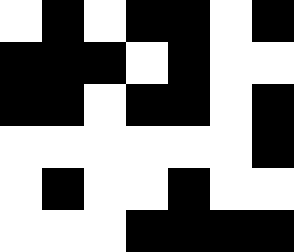[["white", "black", "white", "black", "black", "white", "black"], ["black", "black", "black", "white", "black", "white", "white"], ["black", "black", "white", "black", "black", "white", "black"], ["white", "white", "white", "white", "white", "white", "black"], ["white", "black", "white", "white", "black", "white", "white"], ["white", "white", "white", "black", "black", "black", "black"]]